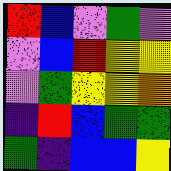[["red", "blue", "violet", "green", "violet"], ["violet", "blue", "red", "yellow", "yellow"], ["violet", "green", "yellow", "yellow", "orange"], ["indigo", "red", "blue", "green", "green"], ["green", "indigo", "blue", "blue", "yellow"]]